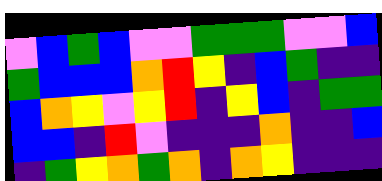[["violet", "blue", "green", "blue", "violet", "violet", "green", "green", "green", "violet", "violet", "blue"], ["green", "blue", "blue", "blue", "orange", "red", "yellow", "indigo", "blue", "green", "indigo", "indigo"], ["blue", "orange", "yellow", "violet", "yellow", "red", "indigo", "yellow", "blue", "indigo", "green", "green"], ["blue", "blue", "indigo", "red", "violet", "indigo", "indigo", "indigo", "orange", "indigo", "indigo", "blue"], ["indigo", "green", "yellow", "orange", "green", "orange", "indigo", "orange", "yellow", "indigo", "indigo", "indigo"]]